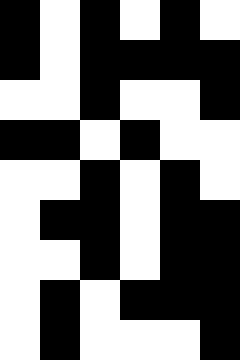[["black", "white", "black", "white", "black", "white"], ["black", "white", "black", "black", "black", "black"], ["white", "white", "black", "white", "white", "black"], ["black", "black", "white", "black", "white", "white"], ["white", "white", "black", "white", "black", "white"], ["white", "black", "black", "white", "black", "black"], ["white", "white", "black", "white", "black", "black"], ["white", "black", "white", "black", "black", "black"], ["white", "black", "white", "white", "white", "black"]]